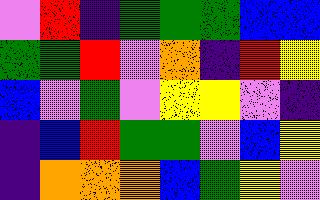[["violet", "red", "indigo", "green", "green", "green", "blue", "blue"], ["green", "green", "red", "violet", "orange", "indigo", "red", "yellow"], ["blue", "violet", "green", "violet", "yellow", "yellow", "violet", "indigo"], ["indigo", "blue", "red", "green", "green", "violet", "blue", "yellow"], ["indigo", "orange", "orange", "orange", "blue", "green", "yellow", "violet"]]